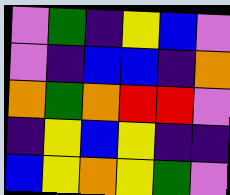[["violet", "green", "indigo", "yellow", "blue", "violet"], ["violet", "indigo", "blue", "blue", "indigo", "orange"], ["orange", "green", "orange", "red", "red", "violet"], ["indigo", "yellow", "blue", "yellow", "indigo", "indigo"], ["blue", "yellow", "orange", "yellow", "green", "violet"]]